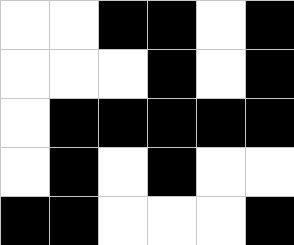[["white", "white", "black", "black", "white", "black"], ["white", "white", "white", "black", "white", "black"], ["white", "black", "black", "black", "black", "black"], ["white", "black", "white", "black", "white", "white"], ["black", "black", "white", "white", "white", "black"]]